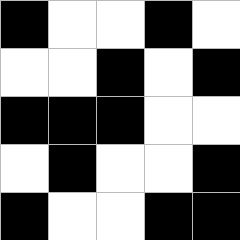[["black", "white", "white", "black", "white"], ["white", "white", "black", "white", "black"], ["black", "black", "black", "white", "white"], ["white", "black", "white", "white", "black"], ["black", "white", "white", "black", "black"]]